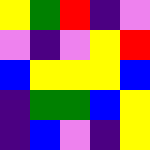[["yellow", "green", "red", "indigo", "violet"], ["violet", "indigo", "violet", "yellow", "red"], ["blue", "yellow", "yellow", "yellow", "blue"], ["indigo", "green", "green", "blue", "yellow"], ["indigo", "blue", "violet", "indigo", "yellow"]]